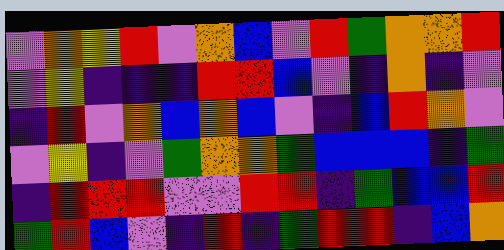[["violet", "orange", "yellow", "red", "violet", "orange", "blue", "violet", "red", "green", "orange", "orange", "red"], ["violet", "yellow", "indigo", "indigo", "indigo", "red", "red", "blue", "violet", "indigo", "orange", "indigo", "violet"], ["indigo", "red", "violet", "orange", "blue", "orange", "blue", "violet", "indigo", "blue", "red", "orange", "violet"], ["violet", "yellow", "indigo", "violet", "green", "orange", "orange", "green", "blue", "blue", "blue", "indigo", "green"], ["indigo", "red", "red", "red", "violet", "violet", "red", "red", "indigo", "green", "blue", "blue", "red"], ["green", "red", "blue", "violet", "indigo", "red", "indigo", "green", "red", "red", "indigo", "blue", "orange"]]